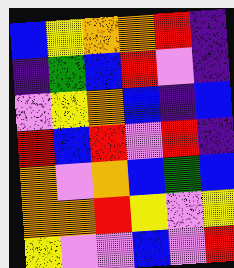[["blue", "yellow", "orange", "orange", "red", "indigo"], ["indigo", "green", "blue", "red", "violet", "indigo"], ["violet", "yellow", "orange", "blue", "indigo", "blue"], ["red", "blue", "red", "violet", "red", "indigo"], ["orange", "violet", "orange", "blue", "green", "blue"], ["orange", "orange", "red", "yellow", "violet", "yellow"], ["yellow", "violet", "violet", "blue", "violet", "red"]]